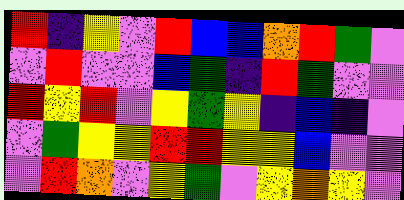[["red", "indigo", "yellow", "violet", "red", "blue", "blue", "orange", "red", "green", "violet"], ["violet", "red", "violet", "violet", "blue", "green", "indigo", "red", "green", "violet", "violet"], ["red", "yellow", "red", "violet", "yellow", "green", "yellow", "indigo", "blue", "indigo", "violet"], ["violet", "green", "yellow", "yellow", "red", "red", "yellow", "yellow", "blue", "violet", "violet"], ["violet", "red", "orange", "violet", "yellow", "green", "violet", "yellow", "orange", "yellow", "violet"]]